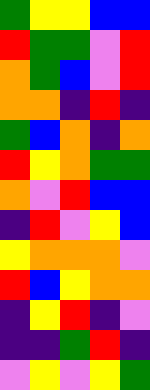[["green", "yellow", "yellow", "blue", "blue"], ["red", "green", "green", "violet", "red"], ["orange", "green", "blue", "violet", "red"], ["orange", "orange", "indigo", "red", "indigo"], ["green", "blue", "orange", "indigo", "orange"], ["red", "yellow", "orange", "green", "green"], ["orange", "violet", "red", "blue", "blue"], ["indigo", "red", "violet", "yellow", "blue"], ["yellow", "orange", "orange", "orange", "violet"], ["red", "blue", "yellow", "orange", "orange"], ["indigo", "yellow", "red", "indigo", "violet"], ["indigo", "indigo", "green", "red", "indigo"], ["violet", "yellow", "violet", "yellow", "green"]]